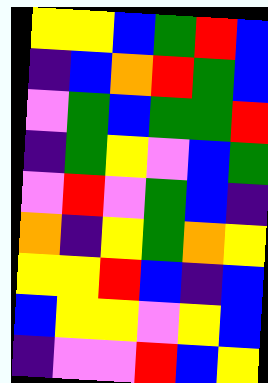[["yellow", "yellow", "blue", "green", "red", "blue"], ["indigo", "blue", "orange", "red", "green", "blue"], ["violet", "green", "blue", "green", "green", "red"], ["indigo", "green", "yellow", "violet", "blue", "green"], ["violet", "red", "violet", "green", "blue", "indigo"], ["orange", "indigo", "yellow", "green", "orange", "yellow"], ["yellow", "yellow", "red", "blue", "indigo", "blue"], ["blue", "yellow", "yellow", "violet", "yellow", "blue"], ["indigo", "violet", "violet", "red", "blue", "yellow"]]